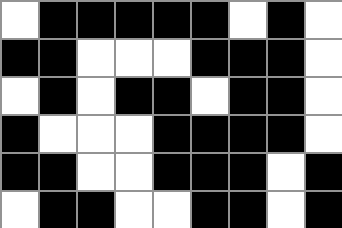[["white", "black", "black", "black", "black", "black", "white", "black", "white"], ["black", "black", "white", "white", "white", "black", "black", "black", "white"], ["white", "black", "white", "black", "black", "white", "black", "black", "white"], ["black", "white", "white", "white", "black", "black", "black", "black", "white"], ["black", "black", "white", "white", "black", "black", "black", "white", "black"], ["white", "black", "black", "white", "white", "black", "black", "white", "black"]]